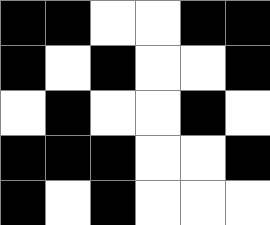[["black", "black", "white", "white", "black", "black"], ["black", "white", "black", "white", "white", "black"], ["white", "black", "white", "white", "black", "white"], ["black", "black", "black", "white", "white", "black"], ["black", "white", "black", "white", "white", "white"]]